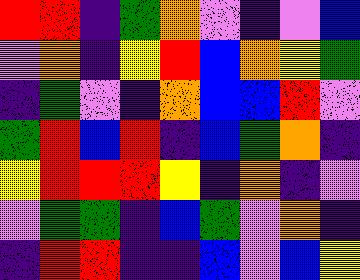[["red", "red", "indigo", "green", "orange", "violet", "indigo", "violet", "blue"], ["violet", "orange", "indigo", "yellow", "red", "blue", "orange", "yellow", "green"], ["indigo", "green", "violet", "indigo", "orange", "blue", "blue", "red", "violet"], ["green", "red", "blue", "red", "indigo", "blue", "green", "orange", "indigo"], ["yellow", "red", "red", "red", "yellow", "indigo", "orange", "indigo", "violet"], ["violet", "green", "green", "indigo", "blue", "green", "violet", "orange", "indigo"], ["indigo", "red", "red", "indigo", "indigo", "blue", "violet", "blue", "yellow"]]